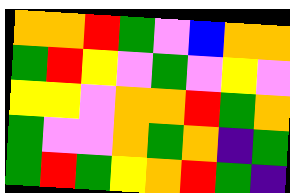[["orange", "orange", "red", "green", "violet", "blue", "orange", "orange"], ["green", "red", "yellow", "violet", "green", "violet", "yellow", "violet"], ["yellow", "yellow", "violet", "orange", "orange", "red", "green", "orange"], ["green", "violet", "violet", "orange", "green", "orange", "indigo", "green"], ["green", "red", "green", "yellow", "orange", "red", "green", "indigo"]]